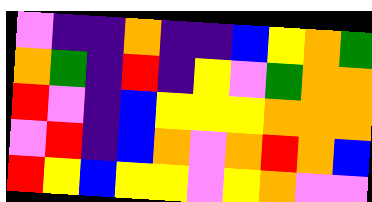[["violet", "indigo", "indigo", "orange", "indigo", "indigo", "blue", "yellow", "orange", "green"], ["orange", "green", "indigo", "red", "indigo", "yellow", "violet", "green", "orange", "orange"], ["red", "violet", "indigo", "blue", "yellow", "yellow", "yellow", "orange", "orange", "orange"], ["violet", "red", "indigo", "blue", "orange", "violet", "orange", "red", "orange", "blue"], ["red", "yellow", "blue", "yellow", "yellow", "violet", "yellow", "orange", "violet", "violet"]]